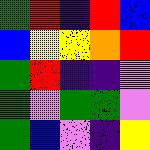[["green", "red", "indigo", "red", "blue"], ["blue", "yellow", "yellow", "orange", "red"], ["green", "red", "indigo", "indigo", "violet"], ["green", "violet", "green", "green", "violet"], ["green", "blue", "violet", "indigo", "yellow"]]